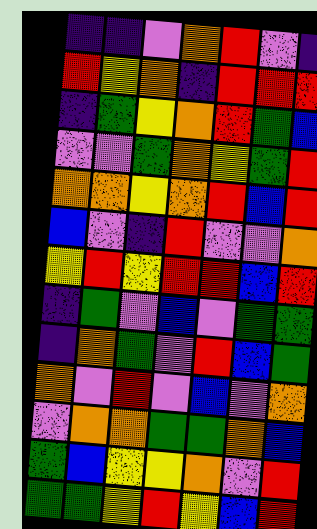[["indigo", "indigo", "violet", "orange", "red", "violet", "indigo"], ["red", "yellow", "orange", "indigo", "red", "red", "red"], ["indigo", "green", "yellow", "orange", "red", "green", "blue"], ["violet", "violet", "green", "orange", "yellow", "green", "red"], ["orange", "orange", "yellow", "orange", "red", "blue", "red"], ["blue", "violet", "indigo", "red", "violet", "violet", "orange"], ["yellow", "red", "yellow", "red", "red", "blue", "red"], ["indigo", "green", "violet", "blue", "violet", "green", "green"], ["indigo", "orange", "green", "violet", "red", "blue", "green"], ["orange", "violet", "red", "violet", "blue", "violet", "orange"], ["violet", "orange", "orange", "green", "green", "orange", "blue"], ["green", "blue", "yellow", "yellow", "orange", "violet", "red"], ["green", "green", "yellow", "red", "yellow", "blue", "red"]]